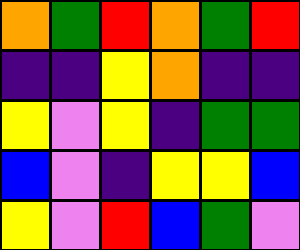[["orange", "green", "red", "orange", "green", "red"], ["indigo", "indigo", "yellow", "orange", "indigo", "indigo"], ["yellow", "violet", "yellow", "indigo", "green", "green"], ["blue", "violet", "indigo", "yellow", "yellow", "blue"], ["yellow", "violet", "red", "blue", "green", "violet"]]